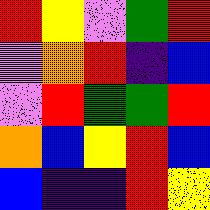[["red", "yellow", "violet", "green", "red"], ["violet", "orange", "red", "indigo", "blue"], ["violet", "red", "green", "green", "red"], ["orange", "blue", "yellow", "red", "blue"], ["blue", "indigo", "indigo", "red", "yellow"]]